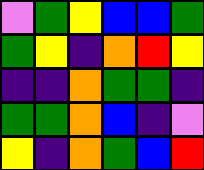[["violet", "green", "yellow", "blue", "blue", "green"], ["green", "yellow", "indigo", "orange", "red", "yellow"], ["indigo", "indigo", "orange", "green", "green", "indigo"], ["green", "green", "orange", "blue", "indigo", "violet"], ["yellow", "indigo", "orange", "green", "blue", "red"]]